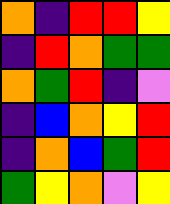[["orange", "indigo", "red", "red", "yellow"], ["indigo", "red", "orange", "green", "green"], ["orange", "green", "red", "indigo", "violet"], ["indigo", "blue", "orange", "yellow", "red"], ["indigo", "orange", "blue", "green", "red"], ["green", "yellow", "orange", "violet", "yellow"]]